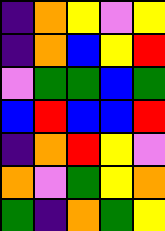[["indigo", "orange", "yellow", "violet", "yellow"], ["indigo", "orange", "blue", "yellow", "red"], ["violet", "green", "green", "blue", "green"], ["blue", "red", "blue", "blue", "red"], ["indigo", "orange", "red", "yellow", "violet"], ["orange", "violet", "green", "yellow", "orange"], ["green", "indigo", "orange", "green", "yellow"]]